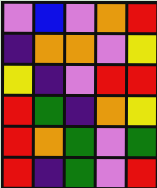[["violet", "blue", "violet", "orange", "red"], ["indigo", "orange", "orange", "violet", "yellow"], ["yellow", "indigo", "violet", "red", "red"], ["red", "green", "indigo", "orange", "yellow"], ["red", "orange", "green", "violet", "green"], ["red", "indigo", "green", "violet", "red"]]